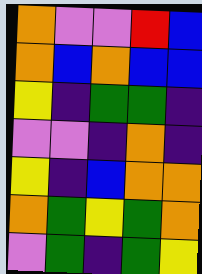[["orange", "violet", "violet", "red", "blue"], ["orange", "blue", "orange", "blue", "blue"], ["yellow", "indigo", "green", "green", "indigo"], ["violet", "violet", "indigo", "orange", "indigo"], ["yellow", "indigo", "blue", "orange", "orange"], ["orange", "green", "yellow", "green", "orange"], ["violet", "green", "indigo", "green", "yellow"]]